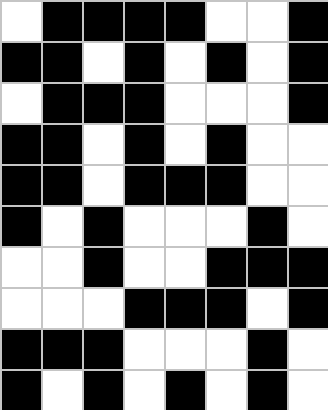[["white", "black", "black", "black", "black", "white", "white", "black"], ["black", "black", "white", "black", "white", "black", "white", "black"], ["white", "black", "black", "black", "white", "white", "white", "black"], ["black", "black", "white", "black", "white", "black", "white", "white"], ["black", "black", "white", "black", "black", "black", "white", "white"], ["black", "white", "black", "white", "white", "white", "black", "white"], ["white", "white", "black", "white", "white", "black", "black", "black"], ["white", "white", "white", "black", "black", "black", "white", "black"], ["black", "black", "black", "white", "white", "white", "black", "white"], ["black", "white", "black", "white", "black", "white", "black", "white"]]